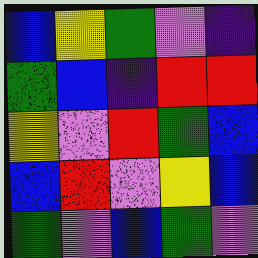[["blue", "yellow", "green", "violet", "indigo"], ["green", "blue", "indigo", "red", "red"], ["yellow", "violet", "red", "green", "blue"], ["blue", "red", "violet", "yellow", "blue"], ["green", "violet", "blue", "green", "violet"]]